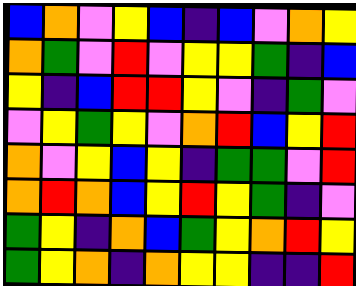[["blue", "orange", "violet", "yellow", "blue", "indigo", "blue", "violet", "orange", "yellow"], ["orange", "green", "violet", "red", "violet", "yellow", "yellow", "green", "indigo", "blue"], ["yellow", "indigo", "blue", "red", "red", "yellow", "violet", "indigo", "green", "violet"], ["violet", "yellow", "green", "yellow", "violet", "orange", "red", "blue", "yellow", "red"], ["orange", "violet", "yellow", "blue", "yellow", "indigo", "green", "green", "violet", "red"], ["orange", "red", "orange", "blue", "yellow", "red", "yellow", "green", "indigo", "violet"], ["green", "yellow", "indigo", "orange", "blue", "green", "yellow", "orange", "red", "yellow"], ["green", "yellow", "orange", "indigo", "orange", "yellow", "yellow", "indigo", "indigo", "red"]]